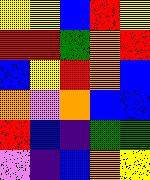[["yellow", "yellow", "blue", "red", "yellow"], ["red", "red", "green", "orange", "red"], ["blue", "yellow", "red", "orange", "blue"], ["orange", "violet", "orange", "blue", "blue"], ["red", "blue", "indigo", "green", "green"], ["violet", "indigo", "blue", "orange", "yellow"]]